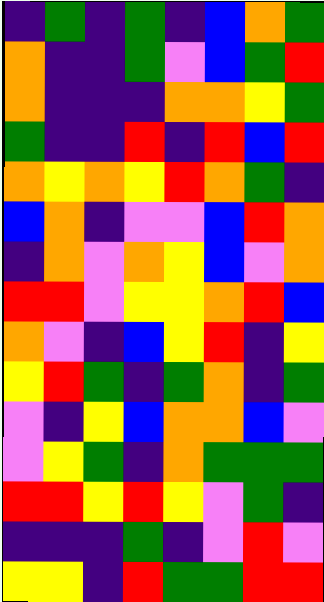[["indigo", "green", "indigo", "green", "indigo", "blue", "orange", "green"], ["orange", "indigo", "indigo", "green", "violet", "blue", "green", "red"], ["orange", "indigo", "indigo", "indigo", "orange", "orange", "yellow", "green"], ["green", "indigo", "indigo", "red", "indigo", "red", "blue", "red"], ["orange", "yellow", "orange", "yellow", "red", "orange", "green", "indigo"], ["blue", "orange", "indigo", "violet", "violet", "blue", "red", "orange"], ["indigo", "orange", "violet", "orange", "yellow", "blue", "violet", "orange"], ["red", "red", "violet", "yellow", "yellow", "orange", "red", "blue"], ["orange", "violet", "indigo", "blue", "yellow", "red", "indigo", "yellow"], ["yellow", "red", "green", "indigo", "green", "orange", "indigo", "green"], ["violet", "indigo", "yellow", "blue", "orange", "orange", "blue", "violet"], ["violet", "yellow", "green", "indigo", "orange", "green", "green", "green"], ["red", "red", "yellow", "red", "yellow", "violet", "green", "indigo"], ["indigo", "indigo", "indigo", "green", "indigo", "violet", "red", "violet"], ["yellow", "yellow", "indigo", "red", "green", "green", "red", "red"]]